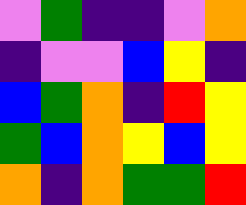[["violet", "green", "indigo", "indigo", "violet", "orange"], ["indigo", "violet", "violet", "blue", "yellow", "indigo"], ["blue", "green", "orange", "indigo", "red", "yellow"], ["green", "blue", "orange", "yellow", "blue", "yellow"], ["orange", "indigo", "orange", "green", "green", "red"]]